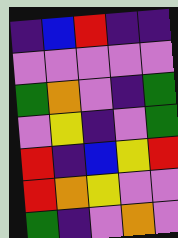[["indigo", "blue", "red", "indigo", "indigo"], ["violet", "violet", "violet", "violet", "violet"], ["green", "orange", "violet", "indigo", "green"], ["violet", "yellow", "indigo", "violet", "green"], ["red", "indigo", "blue", "yellow", "red"], ["red", "orange", "yellow", "violet", "violet"], ["green", "indigo", "violet", "orange", "violet"]]